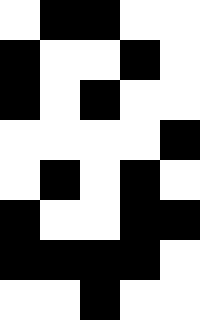[["white", "black", "black", "white", "white"], ["black", "white", "white", "black", "white"], ["black", "white", "black", "white", "white"], ["white", "white", "white", "white", "black"], ["white", "black", "white", "black", "white"], ["black", "white", "white", "black", "black"], ["black", "black", "black", "black", "white"], ["white", "white", "black", "white", "white"]]